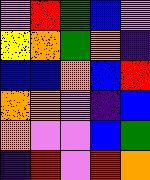[["violet", "red", "green", "blue", "violet"], ["yellow", "orange", "green", "orange", "indigo"], ["blue", "blue", "orange", "blue", "red"], ["orange", "orange", "violet", "indigo", "blue"], ["orange", "violet", "violet", "blue", "green"], ["indigo", "red", "violet", "red", "orange"]]